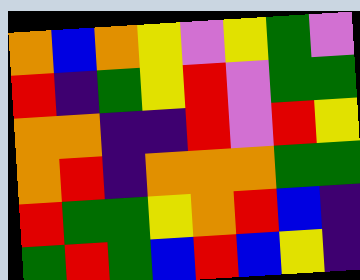[["orange", "blue", "orange", "yellow", "violet", "yellow", "green", "violet"], ["red", "indigo", "green", "yellow", "red", "violet", "green", "green"], ["orange", "orange", "indigo", "indigo", "red", "violet", "red", "yellow"], ["orange", "red", "indigo", "orange", "orange", "orange", "green", "green"], ["red", "green", "green", "yellow", "orange", "red", "blue", "indigo"], ["green", "red", "green", "blue", "red", "blue", "yellow", "indigo"]]